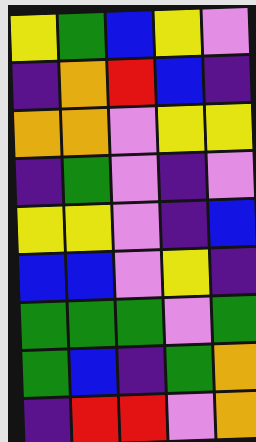[["yellow", "green", "blue", "yellow", "violet"], ["indigo", "orange", "red", "blue", "indigo"], ["orange", "orange", "violet", "yellow", "yellow"], ["indigo", "green", "violet", "indigo", "violet"], ["yellow", "yellow", "violet", "indigo", "blue"], ["blue", "blue", "violet", "yellow", "indigo"], ["green", "green", "green", "violet", "green"], ["green", "blue", "indigo", "green", "orange"], ["indigo", "red", "red", "violet", "orange"]]